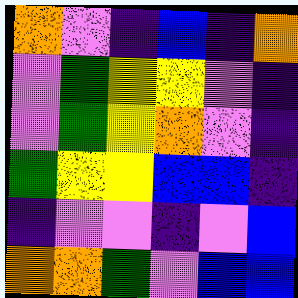[["orange", "violet", "indigo", "blue", "indigo", "orange"], ["violet", "green", "yellow", "yellow", "violet", "indigo"], ["violet", "green", "yellow", "orange", "violet", "indigo"], ["green", "yellow", "yellow", "blue", "blue", "indigo"], ["indigo", "violet", "violet", "indigo", "violet", "blue"], ["orange", "orange", "green", "violet", "blue", "blue"]]